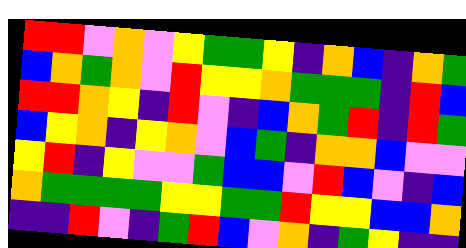[["red", "red", "violet", "orange", "violet", "yellow", "green", "green", "yellow", "indigo", "orange", "blue", "indigo", "orange", "green"], ["blue", "orange", "green", "orange", "violet", "red", "yellow", "yellow", "orange", "green", "green", "green", "indigo", "red", "blue"], ["red", "red", "orange", "yellow", "indigo", "red", "violet", "indigo", "blue", "orange", "green", "red", "indigo", "red", "green"], ["blue", "yellow", "orange", "indigo", "yellow", "orange", "violet", "blue", "green", "indigo", "orange", "orange", "blue", "violet", "violet"], ["yellow", "red", "indigo", "yellow", "violet", "violet", "green", "blue", "blue", "violet", "red", "blue", "violet", "indigo", "blue"], ["orange", "green", "green", "green", "green", "yellow", "yellow", "green", "green", "red", "yellow", "yellow", "blue", "blue", "orange"], ["indigo", "indigo", "red", "violet", "indigo", "green", "red", "blue", "violet", "orange", "indigo", "green", "yellow", "indigo", "indigo"]]